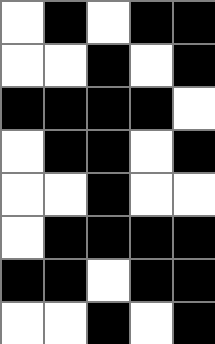[["white", "black", "white", "black", "black"], ["white", "white", "black", "white", "black"], ["black", "black", "black", "black", "white"], ["white", "black", "black", "white", "black"], ["white", "white", "black", "white", "white"], ["white", "black", "black", "black", "black"], ["black", "black", "white", "black", "black"], ["white", "white", "black", "white", "black"]]